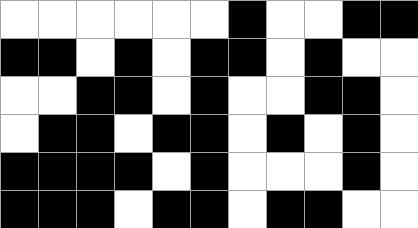[["white", "white", "white", "white", "white", "white", "black", "white", "white", "black", "black"], ["black", "black", "white", "black", "white", "black", "black", "white", "black", "white", "white"], ["white", "white", "black", "black", "white", "black", "white", "white", "black", "black", "white"], ["white", "black", "black", "white", "black", "black", "white", "black", "white", "black", "white"], ["black", "black", "black", "black", "white", "black", "white", "white", "white", "black", "white"], ["black", "black", "black", "white", "black", "black", "white", "black", "black", "white", "white"]]